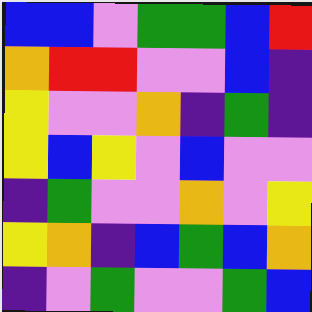[["blue", "blue", "violet", "green", "green", "blue", "red"], ["orange", "red", "red", "violet", "violet", "blue", "indigo"], ["yellow", "violet", "violet", "orange", "indigo", "green", "indigo"], ["yellow", "blue", "yellow", "violet", "blue", "violet", "violet"], ["indigo", "green", "violet", "violet", "orange", "violet", "yellow"], ["yellow", "orange", "indigo", "blue", "green", "blue", "orange"], ["indigo", "violet", "green", "violet", "violet", "green", "blue"]]